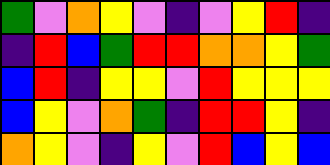[["green", "violet", "orange", "yellow", "violet", "indigo", "violet", "yellow", "red", "indigo"], ["indigo", "red", "blue", "green", "red", "red", "orange", "orange", "yellow", "green"], ["blue", "red", "indigo", "yellow", "yellow", "violet", "red", "yellow", "yellow", "yellow"], ["blue", "yellow", "violet", "orange", "green", "indigo", "red", "red", "yellow", "indigo"], ["orange", "yellow", "violet", "indigo", "yellow", "violet", "red", "blue", "yellow", "blue"]]